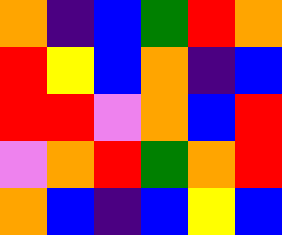[["orange", "indigo", "blue", "green", "red", "orange"], ["red", "yellow", "blue", "orange", "indigo", "blue"], ["red", "red", "violet", "orange", "blue", "red"], ["violet", "orange", "red", "green", "orange", "red"], ["orange", "blue", "indigo", "blue", "yellow", "blue"]]